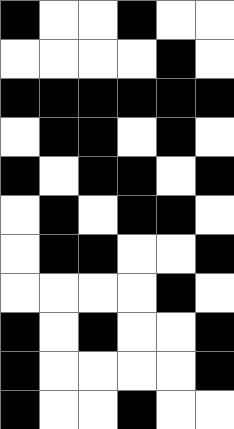[["black", "white", "white", "black", "white", "white"], ["white", "white", "white", "white", "black", "white"], ["black", "black", "black", "black", "black", "black"], ["white", "black", "black", "white", "black", "white"], ["black", "white", "black", "black", "white", "black"], ["white", "black", "white", "black", "black", "white"], ["white", "black", "black", "white", "white", "black"], ["white", "white", "white", "white", "black", "white"], ["black", "white", "black", "white", "white", "black"], ["black", "white", "white", "white", "white", "black"], ["black", "white", "white", "black", "white", "white"]]